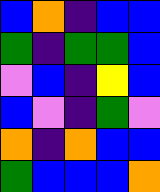[["blue", "orange", "indigo", "blue", "blue"], ["green", "indigo", "green", "green", "blue"], ["violet", "blue", "indigo", "yellow", "blue"], ["blue", "violet", "indigo", "green", "violet"], ["orange", "indigo", "orange", "blue", "blue"], ["green", "blue", "blue", "blue", "orange"]]